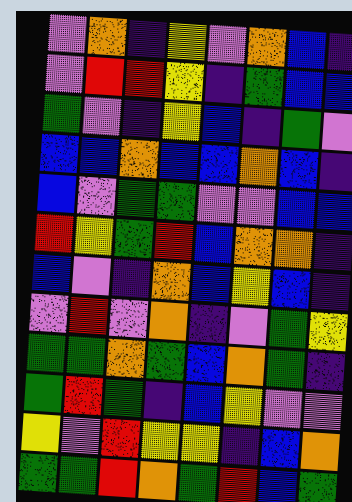[["violet", "orange", "indigo", "yellow", "violet", "orange", "blue", "indigo"], ["violet", "red", "red", "yellow", "indigo", "green", "blue", "blue"], ["green", "violet", "indigo", "yellow", "blue", "indigo", "green", "violet"], ["blue", "blue", "orange", "blue", "blue", "orange", "blue", "indigo"], ["blue", "violet", "green", "green", "violet", "violet", "blue", "blue"], ["red", "yellow", "green", "red", "blue", "orange", "orange", "indigo"], ["blue", "violet", "indigo", "orange", "blue", "yellow", "blue", "indigo"], ["violet", "red", "violet", "orange", "indigo", "violet", "green", "yellow"], ["green", "green", "orange", "green", "blue", "orange", "green", "indigo"], ["green", "red", "green", "indigo", "blue", "yellow", "violet", "violet"], ["yellow", "violet", "red", "yellow", "yellow", "indigo", "blue", "orange"], ["green", "green", "red", "orange", "green", "red", "blue", "green"]]